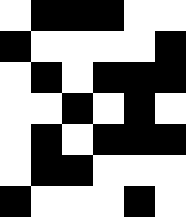[["white", "black", "black", "black", "white", "white"], ["black", "white", "white", "white", "white", "black"], ["white", "black", "white", "black", "black", "black"], ["white", "white", "black", "white", "black", "white"], ["white", "black", "white", "black", "black", "black"], ["white", "black", "black", "white", "white", "white"], ["black", "white", "white", "white", "black", "white"]]